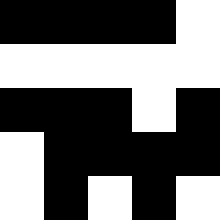[["black", "black", "black", "black", "white"], ["white", "white", "white", "white", "white"], ["black", "black", "black", "white", "black"], ["white", "black", "black", "black", "black"], ["white", "black", "white", "black", "white"]]